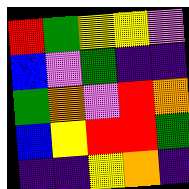[["red", "green", "yellow", "yellow", "violet"], ["blue", "violet", "green", "indigo", "indigo"], ["green", "orange", "violet", "red", "orange"], ["blue", "yellow", "red", "red", "green"], ["indigo", "indigo", "yellow", "orange", "indigo"]]